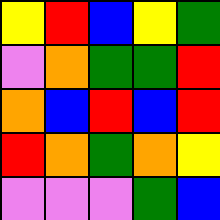[["yellow", "red", "blue", "yellow", "green"], ["violet", "orange", "green", "green", "red"], ["orange", "blue", "red", "blue", "red"], ["red", "orange", "green", "orange", "yellow"], ["violet", "violet", "violet", "green", "blue"]]